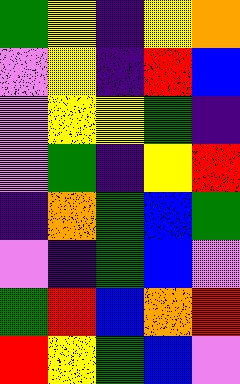[["green", "yellow", "indigo", "yellow", "orange"], ["violet", "yellow", "indigo", "red", "blue"], ["violet", "yellow", "yellow", "green", "indigo"], ["violet", "green", "indigo", "yellow", "red"], ["indigo", "orange", "green", "blue", "green"], ["violet", "indigo", "green", "blue", "violet"], ["green", "red", "blue", "orange", "red"], ["red", "yellow", "green", "blue", "violet"]]